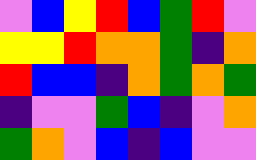[["violet", "blue", "yellow", "red", "blue", "green", "red", "violet"], ["yellow", "yellow", "red", "orange", "orange", "green", "indigo", "orange"], ["red", "blue", "blue", "indigo", "orange", "green", "orange", "green"], ["indigo", "violet", "violet", "green", "blue", "indigo", "violet", "orange"], ["green", "orange", "violet", "blue", "indigo", "blue", "violet", "violet"]]